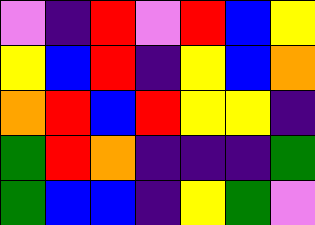[["violet", "indigo", "red", "violet", "red", "blue", "yellow"], ["yellow", "blue", "red", "indigo", "yellow", "blue", "orange"], ["orange", "red", "blue", "red", "yellow", "yellow", "indigo"], ["green", "red", "orange", "indigo", "indigo", "indigo", "green"], ["green", "blue", "blue", "indigo", "yellow", "green", "violet"]]